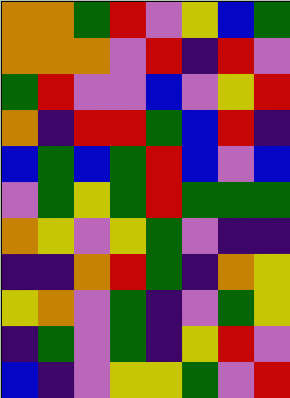[["orange", "orange", "green", "red", "violet", "yellow", "blue", "green"], ["orange", "orange", "orange", "violet", "red", "indigo", "red", "violet"], ["green", "red", "violet", "violet", "blue", "violet", "yellow", "red"], ["orange", "indigo", "red", "red", "green", "blue", "red", "indigo"], ["blue", "green", "blue", "green", "red", "blue", "violet", "blue"], ["violet", "green", "yellow", "green", "red", "green", "green", "green"], ["orange", "yellow", "violet", "yellow", "green", "violet", "indigo", "indigo"], ["indigo", "indigo", "orange", "red", "green", "indigo", "orange", "yellow"], ["yellow", "orange", "violet", "green", "indigo", "violet", "green", "yellow"], ["indigo", "green", "violet", "green", "indigo", "yellow", "red", "violet"], ["blue", "indigo", "violet", "yellow", "yellow", "green", "violet", "red"]]